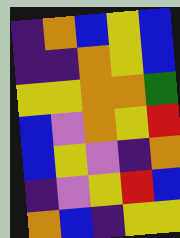[["indigo", "orange", "blue", "yellow", "blue"], ["indigo", "indigo", "orange", "yellow", "blue"], ["yellow", "yellow", "orange", "orange", "green"], ["blue", "violet", "orange", "yellow", "red"], ["blue", "yellow", "violet", "indigo", "orange"], ["indigo", "violet", "yellow", "red", "blue"], ["orange", "blue", "indigo", "yellow", "yellow"]]